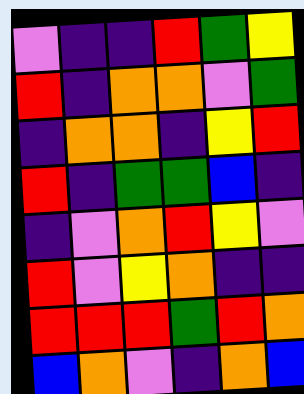[["violet", "indigo", "indigo", "red", "green", "yellow"], ["red", "indigo", "orange", "orange", "violet", "green"], ["indigo", "orange", "orange", "indigo", "yellow", "red"], ["red", "indigo", "green", "green", "blue", "indigo"], ["indigo", "violet", "orange", "red", "yellow", "violet"], ["red", "violet", "yellow", "orange", "indigo", "indigo"], ["red", "red", "red", "green", "red", "orange"], ["blue", "orange", "violet", "indigo", "orange", "blue"]]